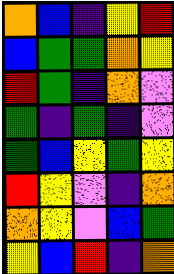[["orange", "blue", "indigo", "yellow", "red"], ["blue", "green", "green", "orange", "yellow"], ["red", "green", "indigo", "orange", "violet"], ["green", "indigo", "green", "indigo", "violet"], ["green", "blue", "yellow", "green", "yellow"], ["red", "yellow", "violet", "indigo", "orange"], ["orange", "yellow", "violet", "blue", "green"], ["yellow", "blue", "red", "indigo", "orange"]]